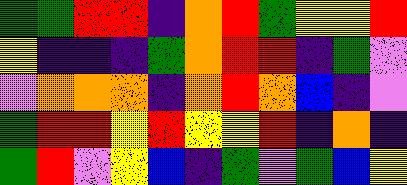[["green", "green", "red", "red", "indigo", "orange", "red", "green", "yellow", "yellow", "red"], ["yellow", "indigo", "indigo", "indigo", "green", "orange", "red", "red", "indigo", "green", "violet"], ["violet", "orange", "orange", "orange", "indigo", "orange", "red", "orange", "blue", "indigo", "violet"], ["green", "red", "red", "yellow", "red", "yellow", "yellow", "red", "indigo", "orange", "indigo"], ["green", "red", "violet", "yellow", "blue", "indigo", "green", "violet", "green", "blue", "yellow"]]